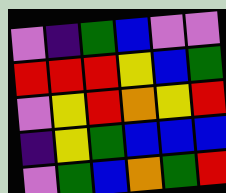[["violet", "indigo", "green", "blue", "violet", "violet"], ["red", "red", "red", "yellow", "blue", "green"], ["violet", "yellow", "red", "orange", "yellow", "red"], ["indigo", "yellow", "green", "blue", "blue", "blue"], ["violet", "green", "blue", "orange", "green", "red"]]